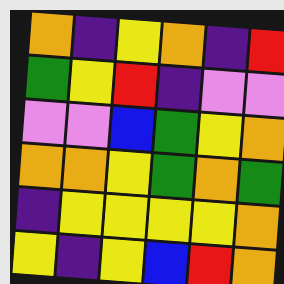[["orange", "indigo", "yellow", "orange", "indigo", "red"], ["green", "yellow", "red", "indigo", "violet", "violet"], ["violet", "violet", "blue", "green", "yellow", "orange"], ["orange", "orange", "yellow", "green", "orange", "green"], ["indigo", "yellow", "yellow", "yellow", "yellow", "orange"], ["yellow", "indigo", "yellow", "blue", "red", "orange"]]